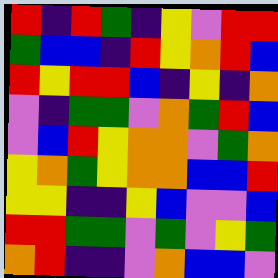[["red", "indigo", "red", "green", "indigo", "yellow", "violet", "red", "red"], ["green", "blue", "blue", "indigo", "red", "yellow", "orange", "red", "blue"], ["red", "yellow", "red", "red", "blue", "indigo", "yellow", "indigo", "orange"], ["violet", "indigo", "green", "green", "violet", "orange", "green", "red", "blue"], ["violet", "blue", "red", "yellow", "orange", "orange", "violet", "green", "orange"], ["yellow", "orange", "green", "yellow", "orange", "orange", "blue", "blue", "red"], ["yellow", "yellow", "indigo", "indigo", "yellow", "blue", "violet", "violet", "blue"], ["red", "red", "green", "green", "violet", "green", "violet", "yellow", "green"], ["orange", "red", "indigo", "indigo", "violet", "orange", "blue", "blue", "violet"]]